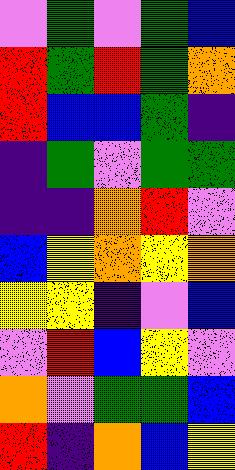[["violet", "green", "violet", "green", "blue"], ["red", "green", "red", "green", "orange"], ["red", "blue", "blue", "green", "indigo"], ["indigo", "green", "violet", "green", "green"], ["indigo", "indigo", "orange", "red", "violet"], ["blue", "yellow", "orange", "yellow", "orange"], ["yellow", "yellow", "indigo", "violet", "blue"], ["violet", "red", "blue", "yellow", "violet"], ["orange", "violet", "green", "green", "blue"], ["red", "indigo", "orange", "blue", "yellow"]]